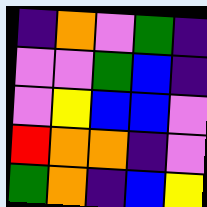[["indigo", "orange", "violet", "green", "indigo"], ["violet", "violet", "green", "blue", "indigo"], ["violet", "yellow", "blue", "blue", "violet"], ["red", "orange", "orange", "indigo", "violet"], ["green", "orange", "indigo", "blue", "yellow"]]